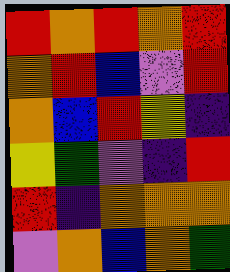[["red", "orange", "red", "orange", "red"], ["orange", "red", "blue", "violet", "red"], ["orange", "blue", "red", "yellow", "indigo"], ["yellow", "green", "violet", "indigo", "red"], ["red", "indigo", "orange", "orange", "orange"], ["violet", "orange", "blue", "orange", "green"]]